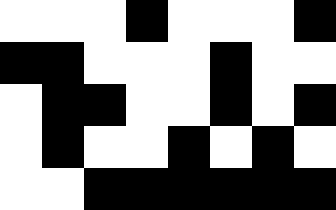[["white", "white", "white", "black", "white", "white", "white", "black"], ["black", "black", "white", "white", "white", "black", "white", "white"], ["white", "black", "black", "white", "white", "black", "white", "black"], ["white", "black", "white", "white", "black", "white", "black", "white"], ["white", "white", "black", "black", "black", "black", "black", "black"]]